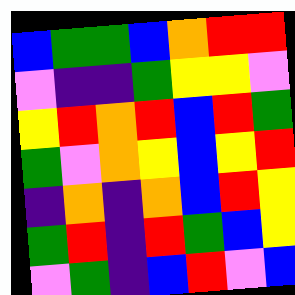[["blue", "green", "green", "blue", "orange", "red", "red"], ["violet", "indigo", "indigo", "green", "yellow", "yellow", "violet"], ["yellow", "red", "orange", "red", "blue", "red", "green"], ["green", "violet", "orange", "yellow", "blue", "yellow", "red"], ["indigo", "orange", "indigo", "orange", "blue", "red", "yellow"], ["green", "red", "indigo", "red", "green", "blue", "yellow"], ["violet", "green", "indigo", "blue", "red", "violet", "blue"]]